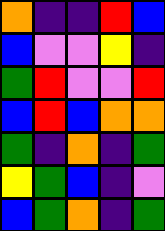[["orange", "indigo", "indigo", "red", "blue"], ["blue", "violet", "violet", "yellow", "indigo"], ["green", "red", "violet", "violet", "red"], ["blue", "red", "blue", "orange", "orange"], ["green", "indigo", "orange", "indigo", "green"], ["yellow", "green", "blue", "indigo", "violet"], ["blue", "green", "orange", "indigo", "green"]]